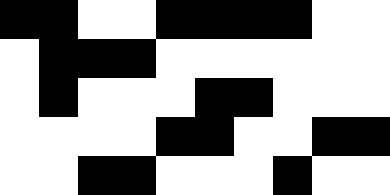[["black", "black", "white", "white", "black", "black", "black", "black", "white", "white"], ["white", "black", "black", "black", "white", "white", "white", "white", "white", "white"], ["white", "black", "white", "white", "white", "black", "black", "white", "white", "white"], ["white", "white", "white", "white", "black", "black", "white", "white", "black", "black"], ["white", "white", "black", "black", "white", "white", "white", "black", "white", "white"]]